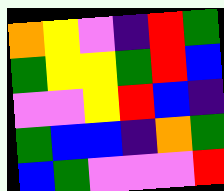[["orange", "yellow", "violet", "indigo", "red", "green"], ["green", "yellow", "yellow", "green", "red", "blue"], ["violet", "violet", "yellow", "red", "blue", "indigo"], ["green", "blue", "blue", "indigo", "orange", "green"], ["blue", "green", "violet", "violet", "violet", "red"]]